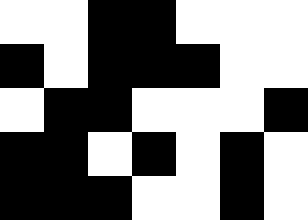[["white", "white", "black", "black", "white", "white", "white"], ["black", "white", "black", "black", "black", "white", "white"], ["white", "black", "black", "white", "white", "white", "black"], ["black", "black", "white", "black", "white", "black", "white"], ["black", "black", "black", "white", "white", "black", "white"]]